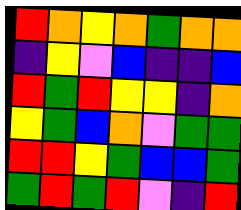[["red", "orange", "yellow", "orange", "green", "orange", "orange"], ["indigo", "yellow", "violet", "blue", "indigo", "indigo", "blue"], ["red", "green", "red", "yellow", "yellow", "indigo", "orange"], ["yellow", "green", "blue", "orange", "violet", "green", "green"], ["red", "red", "yellow", "green", "blue", "blue", "green"], ["green", "red", "green", "red", "violet", "indigo", "red"]]